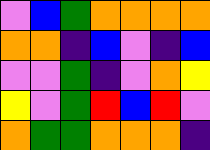[["violet", "blue", "green", "orange", "orange", "orange", "orange"], ["orange", "orange", "indigo", "blue", "violet", "indigo", "blue"], ["violet", "violet", "green", "indigo", "violet", "orange", "yellow"], ["yellow", "violet", "green", "red", "blue", "red", "violet"], ["orange", "green", "green", "orange", "orange", "orange", "indigo"]]